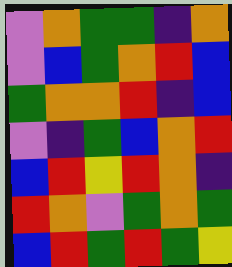[["violet", "orange", "green", "green", "indigo", "orange"], ["violet", "blue", "green", "orange", "red", "blue"], ["green", "orange", "orange", "red", "indigo", "blue"], ["violet", "indigo", "green", "blue", "orange", "red"], ["blue", "red", "yellow", "red", "orange", "indigo"], ["red", "orange", "violet", "green", "orange", "green"], ["blue", "red", "green", "red", "green", "yellow"]]